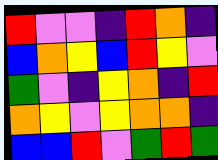[["red", "violet", "violet", "indigo", "red", "orange", "indigo"], ["blue", "orange", "yellow", "blue", "red", "yellow", "violet"], ["green", "violet", "indigo", "yellow", "orange", "indigo", "red"], ["orange", "yellow", "violet", "yellow", "orange", "orange", "indigo"], ["blue", "blue", "red", "violet", "green", "red", "green"]]